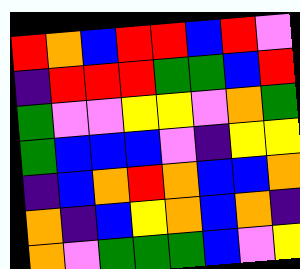[["red", "orange", "blue", "red", "red", "blue", "red", "violet"], ["indigo", "red", "red", "red", "green", "green", "blue", "red"], ["green", "violet", "violet", "yellow", "yellow", "violet", "orange", "green"], ["green", "blue", "blue", "blue", "violet", "indigo", "yellow", "yellow"], ["indigo", "blue", "orange", "red", "orange", "blue", "blue", "orange"], ["orange", "indigo", "blue", "yellow", "orange", "blue", "orange", "indigo"], ["orange", "violet", "green", "green", "green", "blue", "violet", "yellow"]]